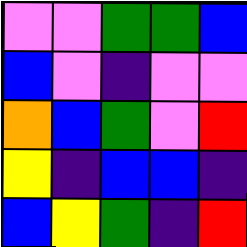[["violet", "violet", "green", "green", "blue"], ["blue", "violet", "indigo", "violet", "violet"], ["orange", "blue", "green", "violet", "red"], ["yellow", "indigo", "blue", "blue", "indigo"], ["blue", "yellow", "green", "indigo", "red"]]